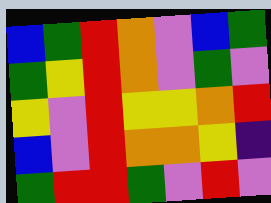[["blue", "green", "red", "orange", "violet", "blue", "green"], ["green", "yellow", "red", "orange", "violet", "green", "violet"], ["yellow", "violet", "red", "yellow", "yellow", "orange", "red"], ["blue", "violet", "red", "orange", "orange", "yellow", "indigo"], ["green", "red", "red", "green", "violet", "red", "violet"]]